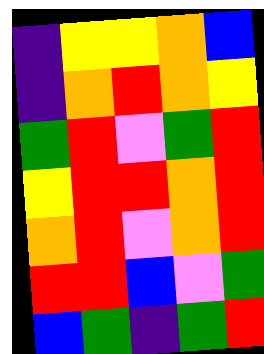[["indigo", "yellow", "yellow", "orange", "blue"], ["indigo", "orange", "red", "orange", "yellow"], ["green", "red", "violet", "green", "red"], ["yellow", "red", "red", "orange", "red"], ["orange", "red", "violet", "orange", "red"], ["red", "red", "blue", "violet", "green"], ["blue", "green", "indigo", "green", "red"]]